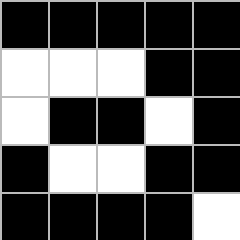[["black", "black", "black", "black", "black"], ["white", "white", "white", "black", "black"], ["white", "black", "black", "white", "black"], ["black", "white", "white", "black", "black"], ["black", "black", "black", "black", "white"]]